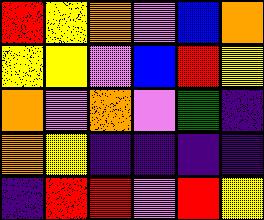[["red", "yellow", "orange", "violet", "blue", "orange"], ["yellow", "yellow", "violet", "blue", "red", "yellow"], ["orange", "violet", "orange", "violet", "green", "indigo"], ["orange", "yellow", "indigo", "indigo", "indigo", "indigo"], ["indigo", "red", "red", "violet", "red", "yellow"]]